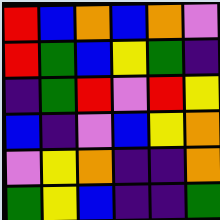[["red", "blue", "orange", "blue", "orange", "violet"], ["red", "green", "blue", "yellow", "green", "indigo"], ["indigo", "green", "red", "violet", "red", "yellow"], ["blue", "indigo", "violet", "blue", "yellow", "orange"], ["violet", "yellow", "orange", "indigo", "indigo", "orange"], ["green", "yellow", "blue", "indigo", "indigo", "green"]]